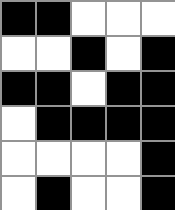[["black", "black", "white", "white", "white"], ["white", "white", "black", "white", "black"], ["black", "black", "white", "black", "black"], ["white", "black", "black", "black", "black"], ["white", "white", "white", "white", "black"], ["white", "black", "white", "white", "black"]]